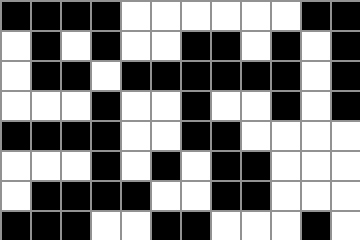[["black", "black", "black", "black", "white", "white", "white", "white", "white", "white", "black", "black"], ["white", "black", "white", "black", "white", "white", "black", "black", "white", "black", "white", "black"], ["white", "black", "black", "white", "black", "black", "black", "black", "black", "black", "white", "black"], ["white", "white", "white", "black", "white", "white", "black", "white", "white", "black", "white", "black"], ["black", "black", "black", "black", "white", "white", "black", "black", "white", "white", "white", "white"], ["white", "white", "white", "black", "white", "black", "white", "black", "black", "white", "white", "white"], ["white", "black", "black", "black", "black", "white", "white", "black", "black", "white", "white", "white"], ["black", "black", "black", "white", "white", "black", "black", "white", "white", "white", "black", "white"]]